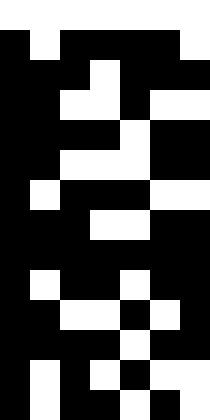[["white", "white", "white", "white", "white", "white", "white"], ["black", "white", "black", "black", "black", "black", "white"], ["black", "black", "black", "white", "black", "black", "black"], ["black", "black", "white", "white", "black", "white", "white"], ["black", "black", "black", "black", "white", "black", "black"], ["black", "black", "white", "white", "white", "black", "black"], ["black", "white", "black", "black", "black", "white", "white"], ["black", "black", "black", "white", "white", "black", "black"], ["black", "black", "black", "black", "black", "black", "black"], ["black", "white", "black", "black", "white", "black", "black"], ["black", "black", "white", "white", "black", "white", "black"], ["black", "black", "black", "black", "white", "black", "black"], ["black", "white", "black", "white", "black", "white", "white"], ["black", "white", "black", "black", "white", "black", "white"]]